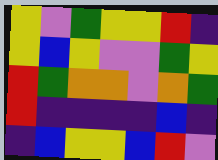[["yellow", "violet", "green", "yellow", "yellow", "red", "indigo"], ["yellow", "blue", "yellow", "violet", "violet", "green", "yellow"], ["red", "green", "orange", "orange", "violet", "orange", "green"], ["red", "indigo", "indigo", "indigo", "indigo", "blue", "indigo"], ["indigo", "blue", "yellow", "yellow", "blue", "red", "violet"]]